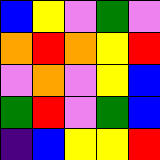[["blue", "yellow", "violet", "green", "violet"], ["orange", "red", "orange", "yellow", "red"], ["violet", "orange", "violet", "yellow", "blue"], ["green", "red", "violet", "green", "blue"], ["indigo", "blue", "yellow", "yellow", "red"]]